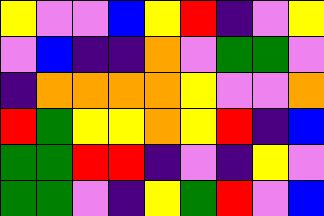[["yellow", "violet", "violet", "blue", "yellow", "red", "indigo", "violet", "yellow"], ["violet", "blue", "indigo", "indigo", "orange", "violet", "green", "green", "violet"], ["indigo", "orange", "orange", "orange", "orange", "yellow", "violet", "violet", "orange"], ["red", "green", "yellow", "yellow", "orange", "yellow", "red", "indigo", "blue"], ["green", "green", "red", "red", "indigo", "violet", "indigo", "yellow", "violet"], ["green", "green", "violet", "indigo", "yellow", "green", "red", "violet", "blue"]]